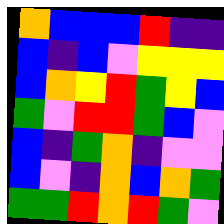[["orange", "blue", "blue", "blue", "red", "indigo", "indigo"], ["blue", "indigo", "blue", "violet", "yellow", "yellow", "yellow"], ["blue", "orange", "yellow", "red", "green", "yellow", "blue"], ["green", "violet", "red", "red", "green", "blue", "violet"], ["blue", "indigo", "green", "orange", "indigo", "violet", "violet"], ["blue", "violet", "indigo", "orange", "blue", "orange", "green"], ["green", "green", "red", "orange", "red", "green", "violet"]]